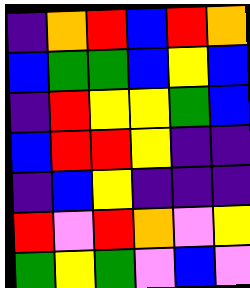[["indigo", "orange", "red", "blue", "red", "orange"], ["blue", "green", "green", "blue", "yellow", "blue"], ["indigo", "red", "yellow", "yellow", "green", "blue"], ["blue", "red", "red", "yellow", "indigo", "indigo"], ["indigo", "blue", "yellow", "indigo", "indigo", "indigo"], ["red", "violet", "red", "orange", "violet", "yellow"], ["green", "yellow", "green", "violet", "blue", "violet"]]